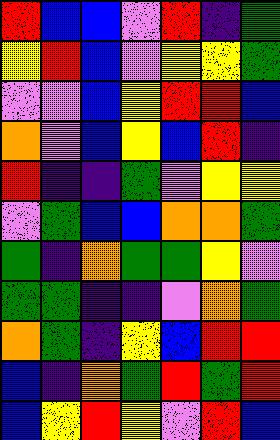[["red", "blue", "blue", "violet", "red", "indigo", "green"], ["yellow", "red", "blue", "violet", "yellow", "yellow", "green"], ["violet", "violet", "blue", "yellow", "red", "red", "blue"], ["orange", "violet", "blue", "yellow", "blue", "red", "indigo"], ["red", "indigo", "indigo", "green", "violet", "yellow", "yellow"], ["violet", "green", "blue", "blue", "orange", "orange", "green"], ["green", "indigo", "orange", "green", "green", "yellow", "violet"], ["green", "green", "indigo", "indigo", "violet", "orange", "green"], ["orange", "green", "indigo", "yellow", "blue", "red", "red"], ["blue", "indigo", "orange", "green", "red", "green", "red"], ["blue", "yellow", "red", "yellow", "violet", "red", "blue"]]